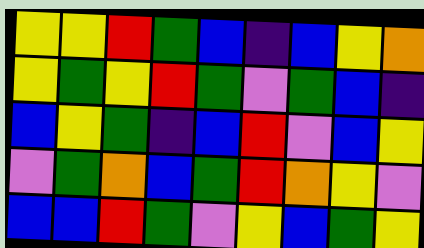[["yellow", "yellow", "red", "green", "blue", "indigo", "blue", "yellow", "orange"], ["yellow", "green", "yellow", "red", "green", "violet", "green", "blue", "indigo"], ["blue", "yellow", "green", "indigo", "blue", "red", "violet", "blue", "yellow"], ["violet", "green", "orange", "blue", "green", "red", "orange", "yellow", "violet"], ["blue", "blue", "red", "green", "violet", "yellow", "blue", "green", "yellow"]]